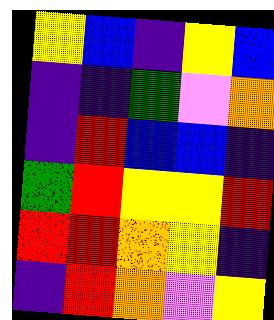[["yellow", "blue", "indigo", "yellow", "blue"], ["indigo", "indigo", "green", "violet", "orange"], ["indigo", "red", "blue", "blue", "indigo"], ["green", "red", "yellow", "yellow", "red"], ["red", "red", "orange", "yellow", "indigo"], ["indigo", "red", "orange", "violet", "yellow"]]